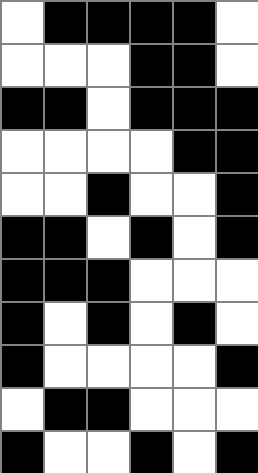[["white", "black", "black", "black", "black", "white"], ["white", "white", "white", "black", "black", "white"], ["black", "black", "white", "black", "black", "black"], ["white", "white", "white", "white", "black", "black"], ["white", "white", "black", "white", "white", "black"], ["black", "black", "white", "black", "white", "black"], ["black", "black", "black", "white", "white", "white"], ["black", "white", "black", "white", "black", "white"], ["black", "white", "white", "white", "white", "black"], ["white", "black", "black", "white", "white", "white"], ["black", "white", "white", "black", "white", "black"]]